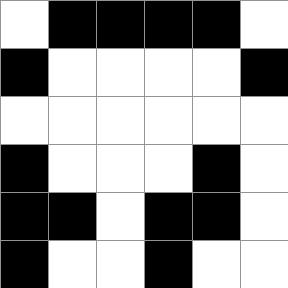[["white", "black", "black", "black", "black", "white"], ["black", "white", "white", "white", "white", "black"], ["white", "white", "white", "white", "white", "white"], ["black", "white", "white", "white", "black", "white"], ["black", "black", "white", "black", "black", "white"], ["black", "white", "white", "black", "white", "white"]]